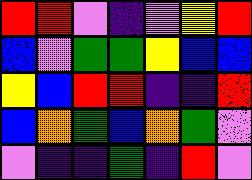[["red", "red", "violet", "indigo", "violet", "yellow", "red"], ["blue", "violet", "green", "green", "yellow", "blue", "blue"], ["yellow", "blue", "red", "red", "indigo", "indigo", "red"], ["blue", "orange", "green", "blue", "orange", "green", "violet"], ["violet", "indigo", "indigo", "green", "indigo", "red", "violet"]]